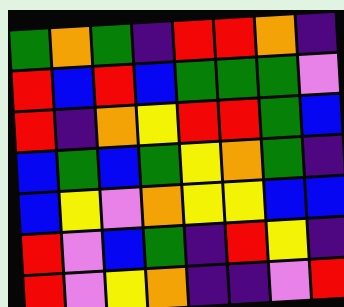[["green", "orange", "green", "indigo", "red", "red", "orange", "indigo"], ["red", "blue", "red", "blue", "green", "green", "green", "violet"], ["red", "indigo", "orange", "yellow", "red", "red", "green", "blue"], ["blue", "green", "blue", "green", "yellow", "orange", "green", "indigo"], ["blue", "yellow", "violet", "orange", "yellow", "yellow", "blue", "blue"], ["red", "violet", "blue", "green", "indigo", "red", "yellow", "indigo"], ["red", "violet", "yellow", "orange", "indigo", "indigo", "violet", "red"]]